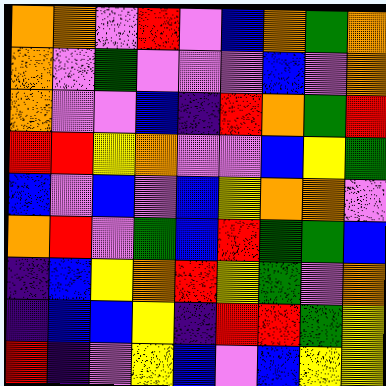[["orange", "orange", "violet", "red", "violet", "blue", "orange", "green", "orange"], ["orange", "violet", "green", "violet", "violet", "violet", "blue", "violet", "orange"], ["orange", "violet", "violet", "blue", "indigo", "red", "orange", "green", "red"], ["red", "red", "yellow", "orange", "violet", "violet", "blue", "yellow", "green"], ["blue", "violet", "blue", "violet", "blue", "yellow", "orange", "orange", "violet"], ["orange", "red", "violet", "green", "blue", "red", "green", "green", "blue"], ["indigo", "blue", "yellow", "orange", "red", "yellow", "green", "violet", "orange"], ["indigo", "blue", "blue", "yellow", "indigo", "red", "red", "green", "yellow"], ["red", "indigo", "violet", "yellow", "blue", "violet", "blue", "yellow", "yellow"]]